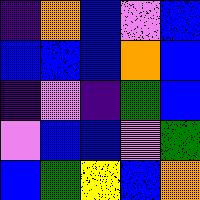[["indigo", "orange", "blue", "violet", "blue"], ["blue", "blue", "blue", "orange", "blue"], ["indigo", "violet", "indigo", "green", "blue"], ["violet", "blue", "blue", "violet", "green"], ["blue", "green", "yellow", "blue", "orange"]]